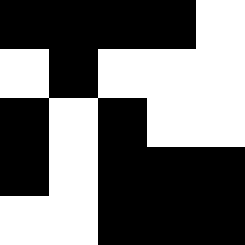[["black", "black", "black", "black", "white"], ["white", "black", "white", "white", "white"], ["black", "white", "black", "white", "white"], ["black", "white", "black", "black", "black"], ["white", "white", "black", "black", "black"]]